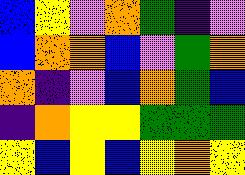[["blue", "yellow", "violet", "orange", "green", "indigo", "violet"], ["blue", "orange", "orange", "blue", "violet", "green", "orange"], ["orange", "indigo", "violet", "blue", "orange", "green", "blue"], ["indigo", "orange", "yellow", "yellow", "green", "green", "green"], ["yellow", "blue", "yellow", "blue", "yellow", "orange", "yellow"]]